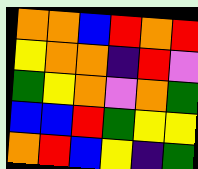[["orange", "orange", "blue", "red", "orange", "red"], ["yellow", "orange", "orange", "indigo", "red", "violet"], ["green", "yellow", "orange", "violet", "orange", "green"], ["blue", "blue", "red", "green", "yellow", "yellow"], ["orange", "red", "blue", "yellow", "indigo", "green"]]